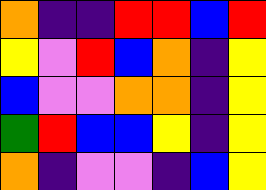[["orange", "indigo", "indigo", "red", "red", "blue", "red"], ["yellow", "violet", "red", "blue", "orange", "indigo", "yellow"], ["blue", "violet", "violet", "orange", "orange", "indigo", "yellow"], ["green", "red", "blue", "blue", "yellow", "indigo", "yellow"], ["orange", "indigo", "violet", "violet", "indigo", "blue", "yellow"]]